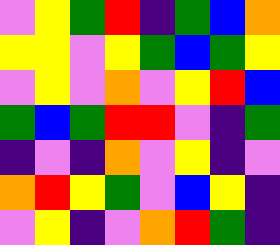[["violet", "yellow", "green", "red", "indigo", "green", "blue", "orange"], ["yellow", "yellow", "violet", "yellow", "green", "blue", "green", "yellow"], ["violet", "yellow", "violet", "orange", "violet", "yellow", "red", "blue"], ["green", "blue", "green", "red", "red", "violet", "indigo", "green"], ["indigo", "violet", "indigo", "orange", "violet", "yellow", "indigo", "violet"], ["orange", "red", "yellow", "green", "violet", "blue", "yellow", "indigo"], ["violet", "yellow", "indigo", "violet", "orange", "red", "green", "indigo"]]